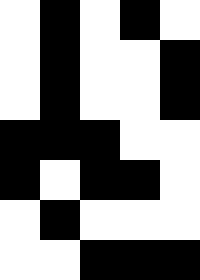[["white", "black", "white", "black", "white"], ["white", "black", "white", "white", "black"], ["white", "black", "white", "white", "black"], ["black", "black", "black", "white", "white"], ["black", "white", "black", "black", "white"], ["white", "black", "white", "white", "white"], ["white", "white", "black", "black", "black"]]